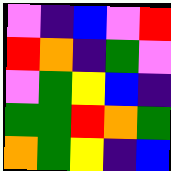[["violet", "indigo", "blue", "violet", "red"], ["red", "orange", "indigo", "green", "violet"], ["violet", "green", "yellow", "blue", "indigo"], ["green", "green", "red", "orange", "green"], ["orange", "green", "yellow", "indigo", "blue"]]